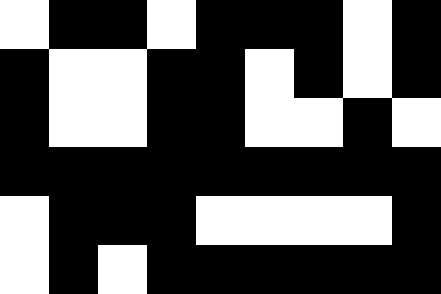[["white", "black", "black", "white", "black", "black", "black", "white", "black"], ["black", "white", "white", "black", "black", "white", "black", "white", "black"], ["black", "white", "white", "black", "black", "white", "white", "black", "white"], ["black", "black", "black", "black", "black", "black", "black", "black", "black"], ["white", "black", "black", "black", "white", "white", "white", "white", "black"], ["white", "black", "white", "black", "black", "black", "black", "black", "black"]]